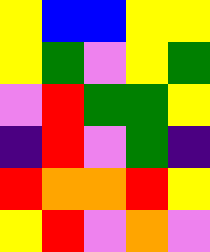[["yellow", "blue", "blue", "yellow", "yellow"], ["yellow", "green", "violet", "yellow", "green"], ["violet", "red", "green", "green", "yellow"], ["indigo", "red", "violet", "green", "indigo"], ["red", "orange", "orange", "red", "yellow"], ["yellow", "red", "violet", "orange", "violet"]]